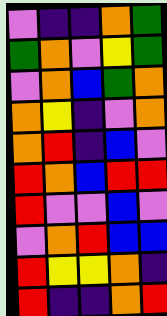[["violet", "indigo", "indigo", "orange", "green"], ["green", "orange", "violet", "yellow", "green"], ["violet", "orange", "blue", "green", "orange"], ["orange", "yellow", "indigo", "violet", "orange"], ["orange", "red", "indigo", "blue", "violet"], ["red", "orange", "blue", "red", "red"], ["red", "violet", "violet", "blue", "violet"], ["violet", "orange", "red", "blue", "blue"], ["red", "yellow", "yellow", "orange", "indigo"], ["red", "indigo", "indigo", "orange", "red"]]